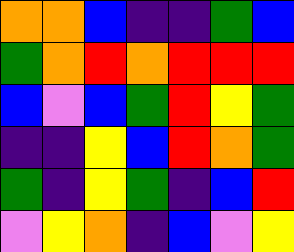[["orange", "orange", "blue", "indigo", "indigo", "green", "blue"], ["green", "orange", "red", "orange", "red", "red", "red"], ["blue", "violet", "blue", "green", "red", "yellow", "green"], ["indigo", "indigo", "yellow", "blue", "red", "orange", "green"], ["green", "indigo", "yellow", "green", "indigo", "blue", "red"], ["violet", "yellow", "orange", "indigo", "blue", "violet", "yellow"]]